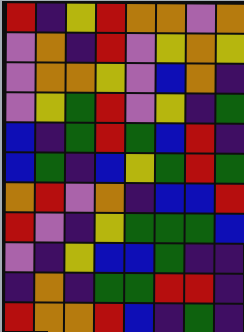[["red", "indigo", "yellow", "red", "orange", "orange", "violet", "orange"], ["violet", "orange", "indigo", "red", "violet", "yellow", "orange", "yellow"], ["violet", "orange", "orange", "yellow", "violet", "blue", "orange", "indigo"], ["violet", "yellow", "green", "red", "violet", "yellow", "indigo", "green"], ["blue", "indigo", "green", "red", "green", "blue", "red", "indigo"], ["blue", "green", "indigo", "blue", "yellow", "green", "red", "green"], ["orange", "red", "violet", "orange", "indigo", "blue", "blue", "red"], ["red", "violet", "indigo", "yellow", "green", "green", "green", "blue"], ["violet", "indigo", "yellow", "blue", "blue", "green", "indigo", "indigo"], ["indigo", "orange", "indigo", "green", "green", "red", "red", "indigo"], ["red", "orange", "orange", "red", "blue", "indigo", "green", "indigo"]]